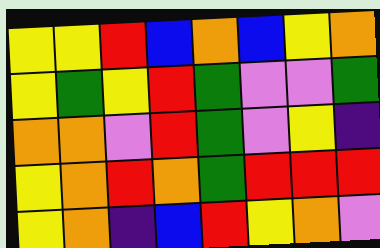[["yellow", "yellow", "red", "blue", "orange", "blue", "yellow", "orange"], ["yellow", "green", "yellow", "red", "green", "violet", "violet", "green"], ["orange", "orange", "violet", "red", "green", "violet", "yellow", "indigo"], ["yellow", "orange", "red", "orange", "green", "red", "red", "red"], ["yellow", "orange", "indigo", "blue", "red", "yellow", "orange", "violet"]]